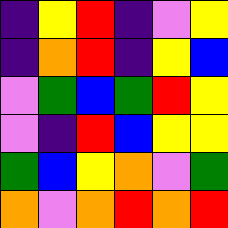[["indigo", "yellow", "red", "indigo", "violet", "yellow"], ["indigo", "orange", "red", "indigo", "yellow", "blue"], ["violet", "green", "blue", "green", "red", "yellow"], ["violet", "indigo", "red", "blue", "yellow", "yellow"], ["green", "blue", "yellow", "orange", "violet", "green"], ["orange", "violet", "orange", "red", "orange", "red"]]